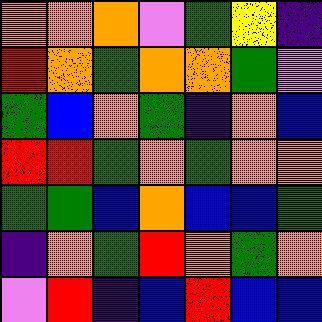[["orange", "orange", "orange", "violet", "green", "yellow", "indigo"], ["red", "orange", "green", "orange", "orange", "green", "violet"], ["green", "blue", "orange", "green", "indigo", "orange", "blue"], ["red", "red", "green", "orange", "green", "orange", "orange"], ["green", "green", "blue", "orange", "blue", "blue", "green"], ["indigo", "orange", "green", "red", "orange", "green", "orange"], ["violet", "red", "indigo", "blue", "red", "blue", "blue"]]